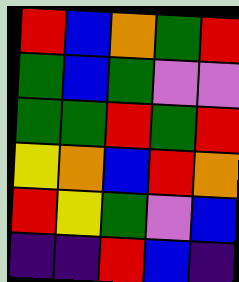[["red", "blue", "orange", "green", "red"], ["green", "blue", "green", "violet", "violet"], ["green", "green", "red", "green", "red"], ["yellow", "orange", "blue", "red", "orange"], ["red", "yellow", "green", "violet", "blue"], ["indigo", "indigo", "red", "blue", "indigo"]]